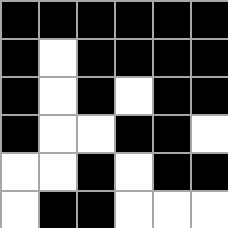[["black", "black", "black", "black", "black", "black"], ["black", "white", "black", "black", "black", "black"], ["black", "white", "black", "white", "black", "black"], ["black", "white", "white", "black", "black", "white"], ["white", "white", "black", "white", "black", "black"], ["white", "black", "black", "white", "white", "white"]]